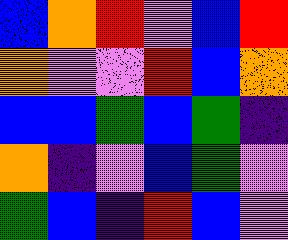[["blue", "orange", "red", "violet", "blue", "red"], ["orange", "violet", "violet", "red", "blue", "orange"], ["blue", "blue", "green", "blue", "green", "indigo"], ["orange", "indigo", "violet", "blue", "green", "violet"], ["green", "blue", "indigo", "red", "blue", "violet"]]